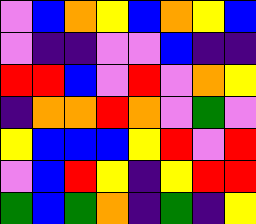[["violet", "blue", "orange", "yellow", "blue", "orange", "yellow", "blue"], ["violet", "indigo", "indigo", "violet", "violet", "blue", "indigo", "indigo"], ["red", "red", "blue", "violet", "red", "violet", "orange", "yellow"], ["indigo", "orange", "orange", "red", "orange", "violet", "green", "violet"], ["yellow", "blue", "blue", "blue", "yellow", "red", "violet", "red"], ["violet", "blue", "red", "yellow", "indigo", "yellow", "red", "red"], ["green", "blue", "green", "orange", "indigo", "green", "indigo", "yellow"]]